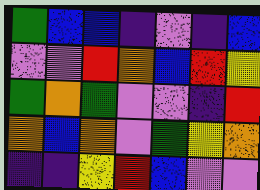[["green", "blue", "blue", "indigo", "violet", "indigo", "blue"], ["violet", "violet", "red", "orange", "blue", "red", "yellow"], ["green", "orange", "green", "violet", "violet", "indigo", "red"], ["orange", "blue", "orange", "violet", "green", "yellow", "orange"], ["indigo", "indigo", "yellow", "red", "blue", "violet", "violet"]]